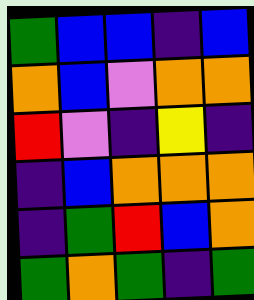[["green", "blue", "blue", "indigo", "blue"], ["orange", "blue", "violet", "orange", "orange"], ["red", "violet", "indigo", "yellow", "indigo"], ["indigo", "blue", "orange", "orange", "orange"], ["indigo", "green", "red", "blue", "orange"], ["green", "orange", "green", "indigo", "green"]]